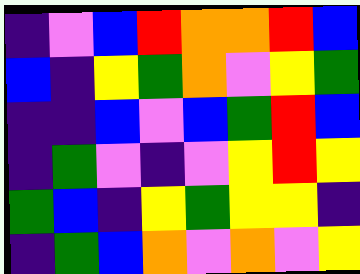[["indigo", "violet", "blue", "red", "orange", "orange", "red", "blue"], ["blue", "indigo", "yellow", "green", "orange", "violet", "yellow", "green"], ["indigo", "indigo", "blue", "violet", "blue", "green", "red", "blue"], ["indigo", "green", "violet", "indigo", "violet", "yellow", "red", "yellow"], ["green", "blue", "indigo", "yellow", "green", "yellow", "yellow", "indigo"], ["indigo", "green", "blue", "orange", "violet", "orange", "violet", "yellow"]]